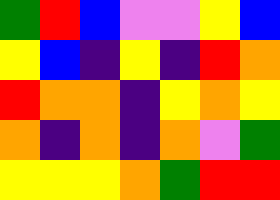[["green", "red", "blue", "violet", "violet", "yellow", "blue"], ["yellow", "blue", "indigo", "yellow", "indigo", "red", "orange"], ["red", "orange", "orange", "indigo", "yellow", "orange", "yellow"], ["orange", "indigo", "orange", "indigo", "orange", "violet", "green"], ["yellow", "yellow", "yellow", "orange", "green", "red", "red"]]